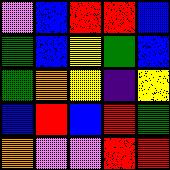[["violet", "blue", "red", "red", "blue"], ["green", "blue", "yellow", "green", "blue"], ["green", "orange", "yellow", "indigo", "yellow"], ["blue", "red", "blue", "red", "green"], ["orange", "violet", "violet", "red", "red"]]